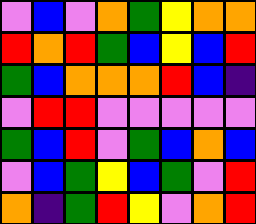[["violet", "blue", "violet", "orange", "green", "yellow", "orange", "orange"], ["red", "orange", "red", "green", "blue", "yellow", "blue", "red"], ["green", "blue", "orange", "orange", "orange", "red", "blue", "indigo"], ["violet", "red", "red", "violet", "violet", "violet", "violet", "violet"], ["green", "blue", "red", "violet", "green", "blue", "orange", "blue"], ["violet", "blue", "green", "yellow", "blue", "green", "violet", "red"], ["orange", "indigo", "green", "red", "yellow", "violet", "orange", "red"]]